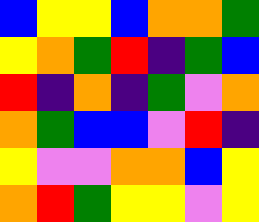[["blue", "yellow", "yellow", "blue", "orange", "orange", "green"], ["yellow", "orange", "green", "red", "indigo", "green", "blue"], ["red", "indigo", "orange", "indigo", "green", "violet", "orange"], ["orange", "green", "blue", "blue", "violet", "red", "indigo"], ["yellow", "violet", "violet", "orange", "orange", "blue", "yellow"], ["orange", "red", "green", "yellow", "yellow", "violet", "yellow"]]